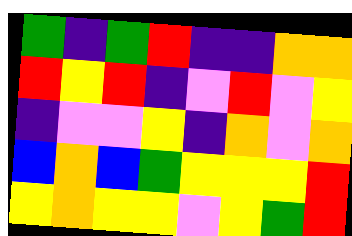[["green", "indigo", "green", "red", "indigo", "indigo", "orange", "orange"], ["red", "yellow", "red", "indigo", "violet", "red", "violet", "yellow"], ["indigo", "violet", "violet", "yellow", "indigo", "orange", "violet", "orange"], ["blue", "orange", "blue", "green", "yellow", "yellow", "yellow", "red"], ["yellow", "orange", "yellow", "yellow", "violet", "yellow", "green", "red"]]